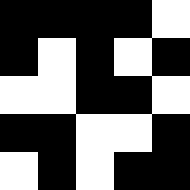[["black", "black", "black", "black", "white"], ["black", "white", "black", "white", "black"], ["white", "white", "black", "black", "white"], ["black", "black", "white", "white", "black"], ["white", "black", "white", "black", "black"]]